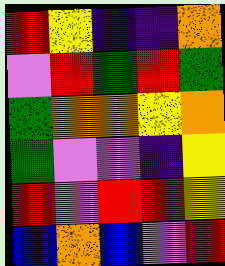[["red", "yellow", "indigo", "indigo", "orange"], ["violet", "red", "green", "red", "green"], ["green", "orange", "orange", "yellow", "orange"], ["green", "violet", "violet", "indigo", "yellow"], ["red", "violet", "red", "red", "yellow"], ["blue", "orange", "blue", "violet", "red"]]